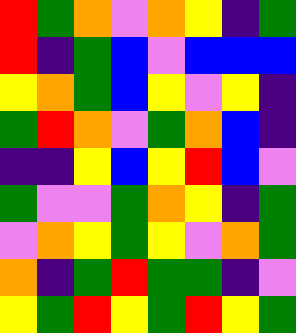[["red", "green", "orange", "violet", "orange", "yellow", "indigo", "green"], ["red", "indigo", "green", "blue", "violet", "blue", "blue", "blue"], ["yellow", "orange", "green", "blue", "yellow", "violet", "yellow", "indigo"], ["green", "red", "orange", "violet", "green", "orange", "blue", "indigo"], ["indigo", "indigo", "yellow", "blue", "yellow", "red", "blue", "violet"], ["green", "violet", "violet", "green", "orange", "yellow", "indigo", "green"], ["violet", "orange", "yellow", "green", "yellow", "violet", "orange", "green"], ["orange", "indigo", "green", "red", "green", "green", "indigo", "violet"], ["yellow", "green", "red", "yellow", "green", "red", "yellow", "green"]]